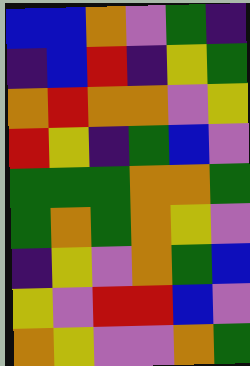[["blue", "blue", "orange", "violet", "green", "indigo"], ["indigo", "blue", "red", "indigo", "yellow", "green"], ["orange", "red", "orange", "orange", "violet", "yellow"], ["red", "yellow", "indigo", "green", "blue", "violet"], ["green", "green", "green", "orange", "orange", "green"], ["green", "orange", "green", "orange", "yellow", "violet"], ["indigo", "yellow", "violet", "orange", "green", "blue"], ["yellow", "violet", "red", "red", "blue", "violet"], ["orange", "yellow", "violet", "violet", "orange", "green"]]